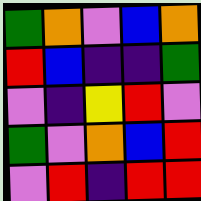[["green", "orange", "violet", "blue", "orange"], ["red", "blue", "indigo", "indigo", "green"], ["violet", "indigo", "yellow", "red", "violet"], ["green", "violet", "orange", "blue", "red"], ["violet", "red", "indigo", "red", "red"]]